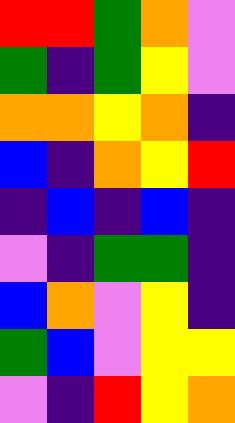[["red", "red", "green", "orange", "violet"], ["green", "indigo", "green", "yellow", "violet"], ["orange", "orange", "yellow", "orange", "indigo"], ["blue", "indigo", "orange", "yellow", "red"], ["indigo", "blue", "indigo", "blue", "indigo"], ["violet", "indigo", "green", "green", "indigo"], ["blue", "orange", "violet", "yellow", "indigo"], ["green", "blue", "violet", "yellow", "yellow"], ["violet", "indigo", "red", "yellow", "orange"]]